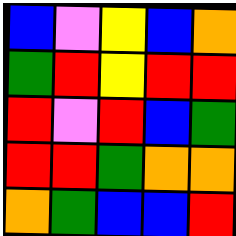[["blue", "violet", "yellow", "blue", "orange"], ["green", "red", "yellow", "red", "red"], ["red", "violet", "red", "blue", "green"], ["red", "red", "green", "orange", "orange"], ["orange", "green", "blue", "blue", "red"]]